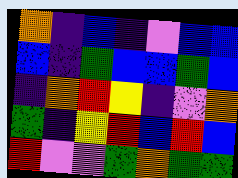[["orange", "indigo", "blue", "indigo", "violet", "blue", "blue"], ["blue", "indigo", "green", "blue", "blue", "green", "blue"], ["indigo", "orange", "red", "yellow", "indigo", "violet", "orange"], ["green", "indigo", "yellow", "red", "blue", "red", "blue"], ["red", "violet", "violet", "green", "orange", "green", "green"]]